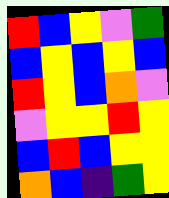[["red", "blue", "yellow", "violet", "green"], ["blue", "yellow", "blue", "yellow", "blue"], ["red", "yellow", "blue", "orange", "violet"], ["violet", "yellow", "yellow", "red", "yellow"], ["blue", "red", "blue", "yellow", "yellow"], ["orange", "blue", "indigo", "green", "yellow"]]